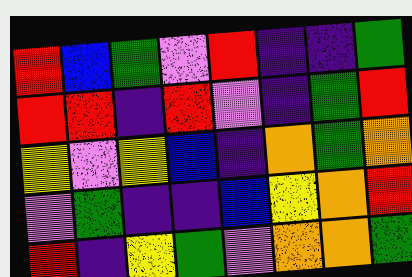[["red", "blue", "green", "violet", "red", "indigo", "indigo", "green"], ["red", "red", "indigo", "red", "violet", "indigo", "green", "red"], ["yellow", "violet", "yellow", "blue", "indigo", "orange", "green", "orange"], ["violet", "green", "indigo", "indigo", "blue", "yellow", "orange", "red"], ["red", "indigo", "yellow", "green", "violet", "orange", "orange", "green"]]